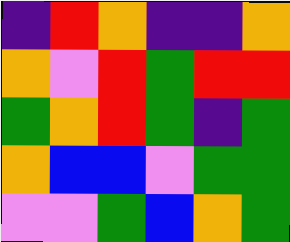[["indigo", "red", "orange", "indigo", "indigo", "orange"], ["orange", "violet", "red", "green", "red", "red"], ["green", "orange", "red", "green", "indigo", "green"], ["orange", "blue", "blue", "violet", "green", "green"], ["violet", "violet", "green", "blue", "orange", "green"]]